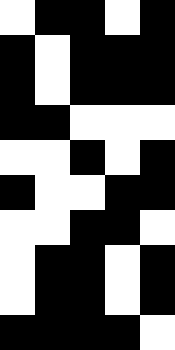[["white", "black", "black", "white", "black"], ["black", "white", "black", "black", "black"], ["black", "white", "black", "black", "black"], ["black", "black", "white", "white", "white"], ["white", "white", "black", "white", "black"], ["black", "white", "white", "black", "black"], ["white", "white", "black", "black", "white"], ["white", "black", "black", "white", "black"], ["white", "black", "black", "white", "black"], ["black", "black", "black", "black", "white"]]